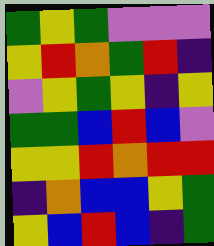[["green", "yellow", "green", "violet", "violet", "violet"], ["yellow", "red", "orange", "green", "red", "indigo"], ["violet", "yellow", "green", "yellow", "indigo", "yellow"], ["green", "green", "blue", "red", "blue", "violet"], ["yellow", "yellow", "red", "orange", "red", "red"], ["indigo", "orange", "blue", "blue", "yellow", "green"], ["yellow", "blue", "red", "blue", "indigo", "green"]]